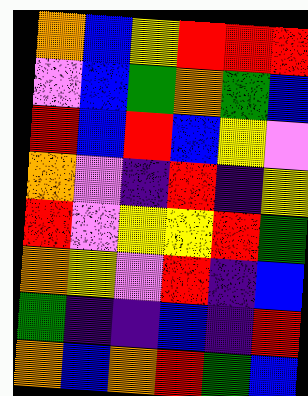[["orange", "blue", "yellow", "red", "red", "red"], ["violet", "blue", "green", "orange", "green", "blue"], ["red", "blue", "red", "blue", "yellow", "violet"], ["orange", "violet", "indigo", "red", "indigo", "yellow"], ["red", "violet", "yellow", "yellow", "red", "green"], ["orange", "yellow", "violet", "red", "indigo", "blue"], ["green", "indigo", "indigo", "blue", "indigo", "red"], ["orange", "blue", "orange", "red", "green", "blue"]]